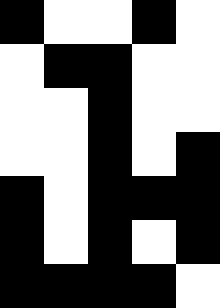[["black", "white", "white", "black", "white"], ["white", "black", "black", "white", "white"], ["white", "white", "black", "white", "white"], ["white", "white", "black", "white", "black"], ["black", "white", "black", "black", "black"], ["black", "white", "black", "white", "black"], ["black", "black", "black", "black", "white"]]